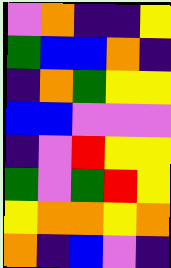[["violet", "orange", "indigo", "indigo", "yellow"], ["green", "blue", "blue", "orange", "indigo"], ["indigo", "orange", "green", "yellow", "yellow"], ["blue", "blue", "violet", "violet", "violet"], ["indigo", "violet", "red", "yellow", "yellow"], ["green", "violet", "green", "red", "yellow"], ["yellow", "orange", "orange", "yellow", "orange"], ["orange", "indigo", "blue", "violet", "indigo"]]